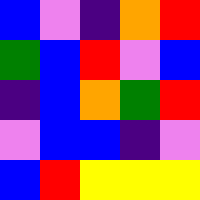[["blue", "violet", "indigo", "orange", "red"], ["green", "blue", "red", "violet", "blue"], ["indigo", "blue", "orange", "green", "red"], ["violet", "blue", "blue", "indigo", "violet"], ["blue", "red", "yellow", "yellow", "yellow"]]